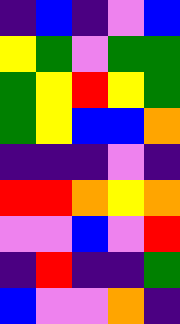[["indigo", "blue", "indigo", "violet", "blue"], ["yellow", "green", "violet", "green", "green"], ["green", "yellow", "red", "yellow", "green"], ["green", "yellow", "blue", "blue", "orange"], ["indigo", "indigo", "indigo", "violet", "indigo"], ["red", "red", "orange", "yellow", "orange"], ["violet", "violet", "blue", "violet", "red"], ["indigo", "red", "indigo", "indigo", "green"], ["blue", "violet", "violet", "orange", "indigo"]]